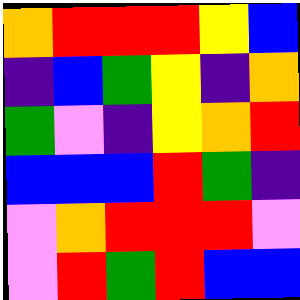[["orange", "red", "red", "red", "yellow", "blue"], ["indigo", "blue", "green", "yellow", "indigo", "orange"], ["green", "violet", "indigo", "yellow", "orange", "red"], ["blue", "blue", "blue", "red", "green", "indigo"], ["violet", "orange", "red", "red", "red", "violet"], ["violet", "red", "green", "red", "blue", "blue"]]